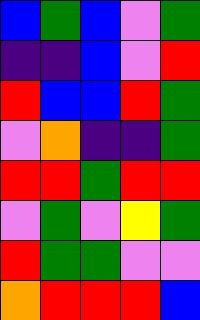[["blue", "green", "blue", "violet", "green"], ["indigo", "indigo", "blue", "violet", "red"], ["red", "blue", "blue", "red", "green"], ["violet", "orange", "indigo", "indigo", "green"], ["red", "red", "green", "red", "red"], ["violet", "green", "violet", "yellow", "green"], ["red", "green", "green", "violet", "violet"], ["orange", "red", "red", "red", "blue"]]